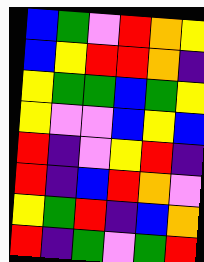[["blue", "green", "violet", "red", "orange", "yellow"], ["blue", "yellow", "red", "red", "orange", "indigo"], ["yellow", "green", "green", "blue", "green", "yellow"], ["yellow", "violet", "violet", "blue", "yellow", "blue"], ["red", "indigo", "violet", "yellow", "red", "indigo"], ["red", "indigo", "blue", "red", "orange", "violet"], ["yellow", "green", "red", "indigo", "blue", "orange"], ["red", "indigo", "green", "violet", "green", "red"]]